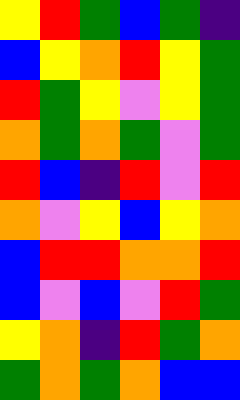[["yellow", "red", "green", "blue", "green", "indigo"], ["blue", "yellow", "orange", "red", "yellow", "green"], ["red", "green", "yellow", "violet", "yellow", "green"], ["orange", "green", "orange", "green", "violet", "green"], ["red", "blue", "indigo", "red", "violet", "red"], ["orange", "violet", "yellow", "blue", "yellow", "orange"], ["blue", "red", "red", "orange", "orange", "red"], ["blue", "violet", "blue", "violet", "red", "green"], ["yellow", "orange", "indigo", "red", "green", "orange"], ["green", "orange", "green", "orange", "blue", "blue"]]